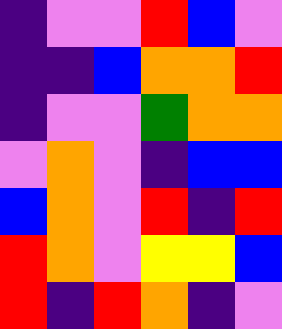[["indigo", "violet", "violet", "red", "blue", "violet"], ["indigo", "indigo", "blue", "orange", "orange", "red"], ["indigo", "violet", "violet", "green", "orange", "orange"], ["violet", "orange", "violet", "indigo", "blue", "blue"], ["blue", "orange", "violet", "red", "indigo", "red"], ["red", "orange", "violet", "yellow", "yellow", "blue"], ["red", "indigo", "red", "orange", "indigo", "violet"]]